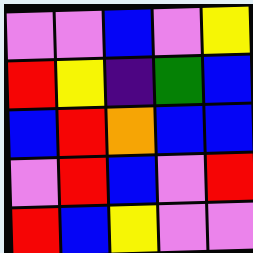[["violet", "violet", "blue", "violet", "yellow"], ["red", "yellow", "indigo", "green", "blue"], ["blue", "red", "orange", "blue", "blue"], ["violet", "red", "blue", "violet", "red"], ["red", "blue", "yellow", "violet", "violet"]]